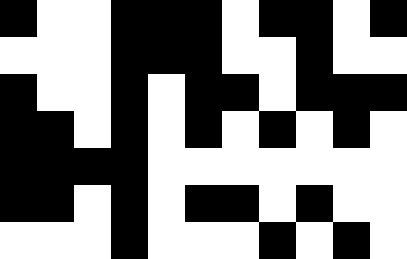[["black", "white", "white", "black", "black", "black", "white", "black", "black", "white", "black"], ["white", "white", "white", "black", "black", "black", "white", "white", "black", "white", "white"], ["black", "white", "white", "black", "white", "black", "black", "white", "black", "black", "black"], ["black", "black", "white", "black", "white", "black", "white", "black", "white", "black", "white"], ["black", "black", "black", "black", "white", "white", "white", "white", "white", "white", "white"], ["black", "black", "white", "black", "white", "black", "black", "white", "black", "white", "white"], ["white", "white", "white", "black", "white", "white", "white", "black", "white", "black", "white"]]